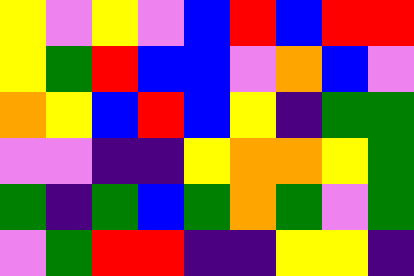[["yellow", "violet", "yellow", "violet", "blue", "red", "blue", "red", "red"], ["yellow", "green", "red", "blue", "blue", "violet", "orange", "blue", "violet"], ["orange", "yellow", "blue", "red", "blue", "yellow", "indigo", "green", "green"], ["violet", "violet", "indigo", "indigo", "yellow", "orange", "orange", "yellow", "green"], ["green", "indigo", "green", "blue", "green", "orange", "green", "violet", "green"], ["violet", "green", "red", "red", "indigo", "indigo", "yellow", "yellow", "indigo"]]